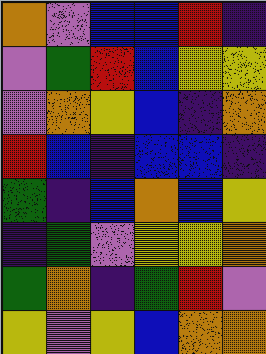[["orange", "violet", "blue", "blue", "red", "indigo"], ["violet", "green", "red", "blue", "yellow", "yellow"], ["violet", "orange", "yellow", "blue", "indigo", "orange"], ["red", "blue", "indigo", "blue", "blue", "indigo"], ["green", "indigo", "blue", "orange", "blue", "yellow"], ["indigo", "green", "violet", "yellow", "yellow", "orange"], ["green", "orange", "indigo", "green", "red", "violet"], ["yellow", "violet", "yellow", "blue", "orange", "orange"]]